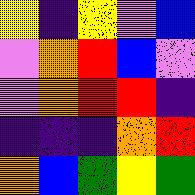[["yellow", "indigo", "yellow", "violet", "blue"], ["violet", "orange", "red", "blue", "violet"], ["violet", "orange", "red", "red", "indigo"], ["indigo", "indigo", "indigo", "orange", "red"], ["orange", "blue", "green", "yellow", "green"]]